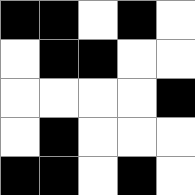[["black", "black", "white", "black", "white"], ["white", "black", "black", "white", "white"], ["white", "white", "white", "white", "black"], ["white", "black", "white", "white", "white"], ["black", "black", "white", "black", "white"]]